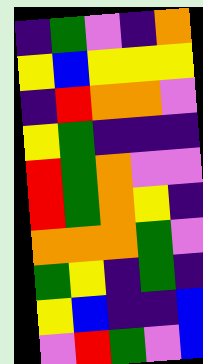[["indigo", "green", "violet", "indigo", "orange"], ["yellow", "blue", "yellow", "yellow", "yellow"], ["indigo", "red", "orange", "orange", "violet"], ["yellow", "green", "indigo", "indigo", "indigo"], ["red", "green", "orange", "violet", "violet"], ["red", "green", "orange", "yellow", "indigo"], ["orange", "orange", "orange", "green", "violet"], ["green", "yellow", "indigo", "green", "indigo"], ["yellow", "blue", "indigo", "indigo", "blue"], ["violet", "red", "green", "violet", "blue"]]